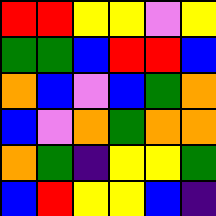[["red", "red", "yellow", "yellow", "violet", "yellow"], ["green", "green", "blue", "red", "red", "blue"], ["orange", "blue", "violet", "blue", "green", "orange"], ["blue", "violet", "orange", "green", "orange", "orange"], ["orange", "green", "indigo", "yellow", "yellow", "green"], ["blue", "red", "yellow", "yellow", "blue", "indigo"]]